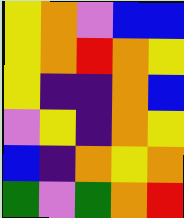[["yellow", "orange", "violet", "blue", "blue"], ["yellow", "orange", "red", "orange", "yellow"], ["yellow", "indigo", "indigo", "orange", "blue"], ["violet", "yellow", "indigo", "orange", "yellow"], ["blue", "indigo", "orange", "yellow", "orange"], ["green", "violet", "green", "orange", "red"]]